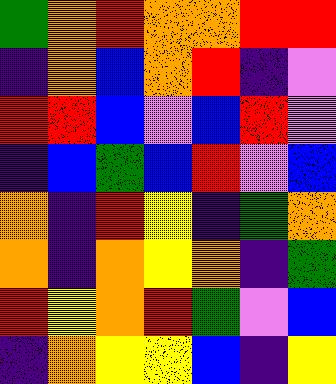[["green", "orange", "red", "orange", "orange", "red", "red"], ["indigo", "orange", "blue", "orange", "red", "indigo", "violet"], ["red", "red", "blue", "violet", "blue", "red", "violet"], ["indigo", "blue", "green", "blue", "red", "violet", "blue"], ["orange", "indigo", "red", "yellow", "indigo", "green", "orange"], ["orange", "indigo", "orange", "yellow", "orange", "indigo", "green"], ["red", "yellow", "orange", "red", "green", "violet", "blue"], ["indigo", "orange", "yellow", "yellow", "blue", "indigo", "yellow"]]